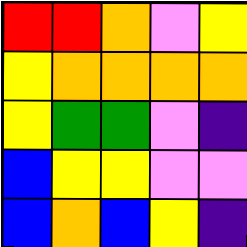[["red", "red", "orange", "violet", "yellow"], ["yellow", "orange", "orange", "orange", "orange"], ["yellow", "green", "green", "violet", "indigo"], ["blue", "yellow", "yellow", "violet", "violet"], ["blue", "orange", "blue", "yellow", "indigo"]]